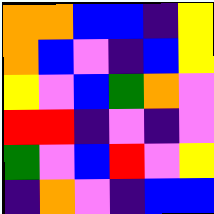[["orange", "orange", "blue", "blue", "indigo", "yellow"], ["orange", "blue", "violet", "indigo", "blue", "yellow"], ["yellow", "violet", "blue", "green", "orange", "violet"], ["red", "red", "indigo", "violet", "indigo", "violet"], ["green", "violet", "blue", "red", "violet", "yellow"], ["indigo", "orange", "violet", "indigo", "blue", "blue"]]